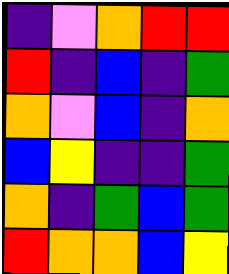[["indigo", "violet", "orange", "red", "red"], ["red", "indigo", "blue", "indigo", "green"], ["orange", "violet", "blue", "indigo", "orange"], ["blue", "yellow", "indigo", "indigo", "green"], ["orange", "indigo", "green", "blue", "green"], ["red", "orange", "orange", "blue", "yellow"]]